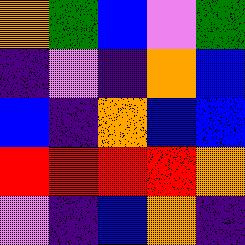[["orange", "green", "blue", "violet", "green"], ["indigo", "violet", "indigo", "orange", "blue"], ["blue", "indigo", "orange", "blue", "blue"], ["red", "red", "red", "red", "orange"], ["violet", "indigo", "blue", "orange", "indigo"]]